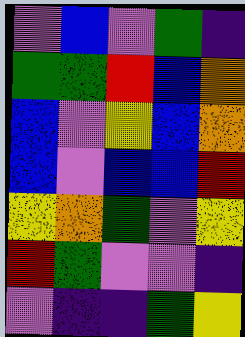[["violet", "blue", "violet", "green", "indigo"], ["green", "green", "red", "blue", "orange"], ["blue", "violet", "yellow", "blue", "orange"], ["blue", "violet", "blue", "blue", "red"], ["yellow", "orange", "green", "violet", "yellow"], ["red", "green", "violet", "violet", "indigo"], ["violet", "indigo", "indigo", "green", "yellow"]]